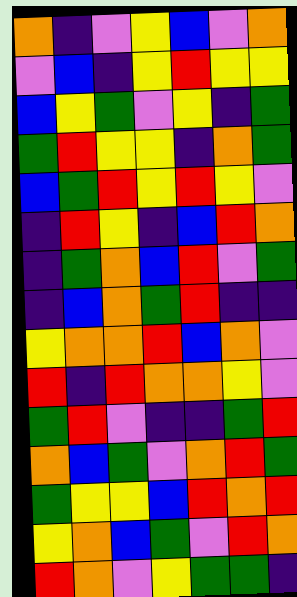[["orange", "indigo", "violet", "yellow", "blue", "violet", "orange"], ["violet", "blue", "indigo", "yellow", "red", "yellow", "yellow"], ["blue", "yellow", "green", "violet", "yellow", "indigo", "green"], ["green", "red", "yellow", "yellow", "indigo", "orange", "green"], ["blue", "green", "red", "yellow", "red", "yellow", "violet"], ["indigo", "red", "yellow", "indigo", "blue", "red", "orange"], ["indigo", "green", "orange", "blue", "red", "violet", "green"], ["indigo", "blue", "orange", "green", "red", "indigo", "indigo"], ["yellow", "orange", "orange", "red", "blue", "orange", "violet"], ["red", "indigo", "red", "orange", "orange", "yellow", "violet"], ["green", "red", "violet", "indigo", "indigo", "green", "red"], ["orange", "blue", "green", "violet", "orange", "red", "green"], ["green", "yellow", "yellow", "blue", "red", "orange", "red"], ["yellow", "orange", "blue", "green", "violet", "red", "orange"], ["red", "orange", "violet", "yellow", "green", "green", "indigo"]]